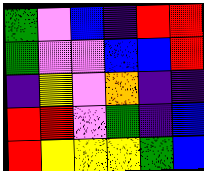[["green", "violet", "blue", "indigo", "red", "red"], ["green", "violet", "violet", "blue", "blue", "red"], ["indigo", "yellow", "violet", "orange", "indigo", "indigo"], ["red", "red", "violet", "green", "indigo", "blue"], ["red", "yellow", "yellow", "yellow", "green", "blue"]]